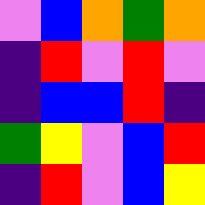[["violet", "blue", "orange", "green", "orange"], ["indigo", "red", "violet", "red", "violet"], ["indigo", "blue", "blue", "red", "indigo"], ["green", "yellow", "violet", "blue", "red"], ["indigo", "red", "violet", "blue", "yellow"]]